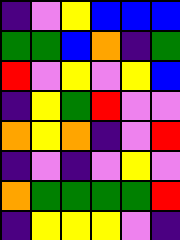[["indigo", "violet", "yellow", "blue", "blue", "blue"], ["green", "green", "blue", "orange", "indigo", "green"], ["red", "violet", "yellow", "violet", "yellow", "blue"], ["indigo", "yellow", "green", "red", "violet", "violet"], ["orange", "yellow", "orange", "indigo", "violet", "red"], ["indigo", "violet", "indigo", "violet", "yellow", "violet"], ["orange", "green", "green", "green", "green", "red"], ["indigo", "yellow", "yellow", "yellow", "violet", "indigo"]]